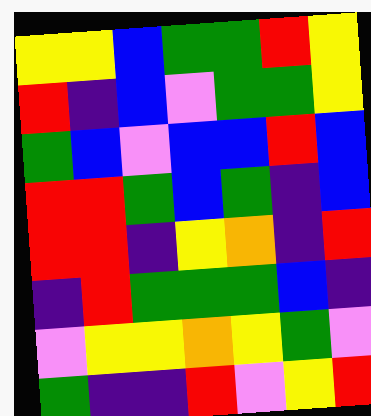[["yellow", "yellow", "blue", "green", "green", "red", "yellow"], ["red", "indigo", "blue", "violet", "green", "green", "yellow"], ["green", "blue", "violet", "blue", "blue", "red", "blue"], ["red", "red", "green", "blue", "green", "indigo", "blue"], ["red", "red", "indigo", "yellow", "orange", "indigo", "red"], ["indigo", "red", "green", "green", "green", "blue", "indigo"], ["violet", "yellow", "yellow", "orange", "yellow", "green", "violet"], ["green", "indigo", "indigo", "red", "violet", "yellow", "red"]]